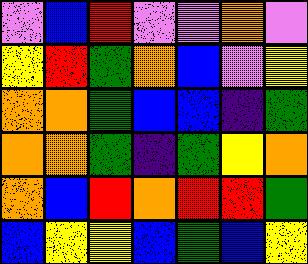[["violet", "blue", "red", "violet", "violet", "orange", "violet"], ["yellow", "red", "green", "orange", "blue", "violet", "yellow"], ["orange", "orange", "green", "blue", "blue", "indigo", "green"], ["orange", "orange", "green", "indigo", "green", "yellow", "orange"], ["orange", "blue", "red", "orange", "red", "red", "green"], ["blue", "yellow", "yellow", "blue", "green", "blue", "yellow"]]